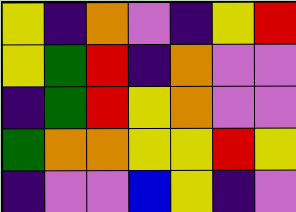[["yellow", "indigo", "orange", "violet", "indigo", "yellow", "red"], ["yellow", "green", "red", "indigo", "orange", "violet", "violet"], ["indigo", "green", "red", "yellow", "orange", "violet", "violet"], ["green", "orange", "orange", "yellow", "yellow", "red", "yellow"], ["indigo", "violet", "violet", "blue", "yellow", "indigo", "violet"]]